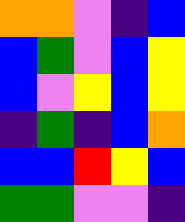[["orange", "orange", "violet", "indigo", "blue"], ["blue", "green", "violet", "blue", "yellow"], ["blue", "violet", "yellow", "blue", "yellow"], ["indigo", "green", "indigo", "blue", "orange"], ["blue", "blue", "red", "yellow", "blue"], ["green", "green", "violet", "violet", "indigo"]]